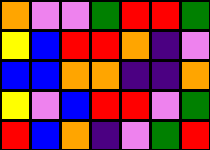[["orange", "violet", "violet", "green", "red", "red", "green"], ["yellow", "blue", "red", "red", "orange", "indigo", "violet"], ["blue", "blue", "orange", "orange", "indigo", "indigo", "orange"], ["yellow", "violet", "blue", "red", "red", "violet", "green"], ["red", "blue", "orange", "indigo", "violet", "green", "red"]]